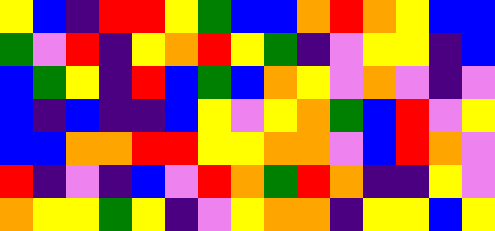[["yellow", "blue", "indigo", "red", "red", "yellow", "green", "blue", "blue", "orange", "red", "orange", "yellow", "blue", "blue"], ["green", "violet", "red", "indigo", "yellow", "orange", "red", "yellow", "green", "indigo", "violet", "yellow", "yellow", "indigo", "blue"], ["blue", "green", "yellow", "indigo", "red", "blue", "green", "blue", "orange", "yellow", "violet", "orange", "violet", "indigo", "violet"], ["blue", "indigo", "blue", "indigo", "indigo", "blue", "yellow", "violet", "yellow", "orange", "green", "blue", "red", "violet", "yellow"], ["blue", "blue", "orange", "orange", "red", "red", "yellow", "yellow", "orange", "orange", "violet", "blue", "red", "orange", "violet"], ["red", "indigo", "violet", "indigo", "blue", "violet", "red", "orange", "green", "red", "orange", "indigo", "indigo", "yellow", "violet"], ["orange", "yellow", "yellow", "green", "yellow", "indigo", "violet", "yellow", "orange", "orange", "indigo", "yellow", "yellow", "blue", "yellow"]]